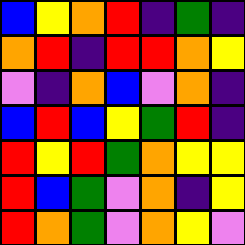[["blue", "yellow", "orange", "red", "indigo", "green", "indigo"], ["orange", "red", "indigo", "red", "red", "orange", "yellow"], ["violet", "indigo", "orange", "blue", "violet", "orange", "indigo"], ["blue", "red", "blue", "yellow", "green", "red", "indigo"], ["red", "yellow", "red", "green", "orange", "yellow", "yellow"], ["red", "blue", "green", "violet", "orange", "indigo", "yellow"], ["red", "orange", "green", "violet", "orange", "yellow", "violet"]]